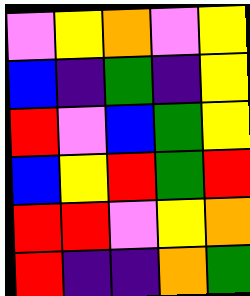[["violet", "yellow", "orange", "violet", "yellow"], ["blue", "indigo", "green", "indigo", "yellow"], ["red", "violet", "blue", "green", "yellow"], ["blue", "yellow", "red", "green", "red"], ["red", "red", "violet", "yellow", "orange"], ["red", "indigo", "indigo", "orange", "green"]]